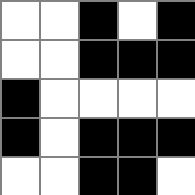[["white", "white", "black", "white", "black"], ["white", "white", "black", "black", "black"], ["black", "white", "white", "white", "white"], ["black", "white", "black", "black", "black"], ["white", "white", "black", "black", "white"]]